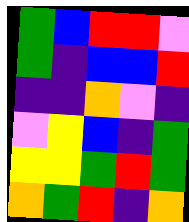[["green", "blue", "red", "red", "violet"], ["green", "indigo", "blue", "blue", "red"], ["indigo", "indigo", "orange", "violet", "indigo"], ["violet", "yellow", "blue", "indigo", "green"], ["yellow", "yellow", "green", "red", "green"], ["orange", "green", "red", "indigo", "orange"]]